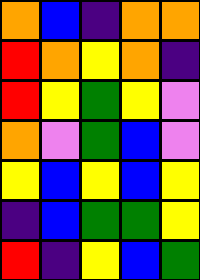[["orange", "blue", "indigo", "orange", "orange"], ["red", "orange", "yellow", "orange", "indigo"], ["red", "yellow", "green", "yellow", "violet"], ["orange", "violet", "green", "blue", "violet"], ["yellow", "blue", "yellow", "blue", "yellow"], ["indigo", "blue", "green", "green", "yellow"], ["red", "indigo", "yellow", "blue", "green"]]